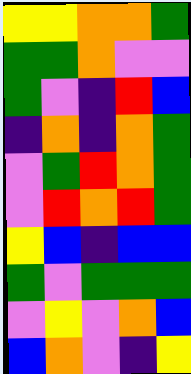[["yellow", "yellow", "orange", "orange", "green"], ["green", "green", "orange", "violet", "violet"], ["green", "violet", "indigo", "red", "blue"], ["indigo", "orange", "indigo", "orange", "green"], ["violet", "green", "red", "orange", "green"], ["violet", "red", "orange", "red", "green"], ["yellow", "blue", "indigo", "blue", "blue"], ["green", "violet", "green", "green", "green"], ["violet", "yellow", "violet", "orange", "blue"], ["blue", "orange", "violet", "indigo", "yellow"]]